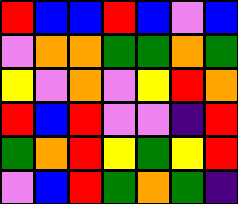[["red", "blue", "blue", "red", "blue", "violet", "blue"], ["violet", "orange", "orange", "green", "green", "orange", "green"], ["yellow", "violet", "orange", "violet", "yellow", "red", "orange"], ["red", "blue", "red", "violet", "violet", "indigo", "red"], ["green", "orange", "red", "yellow", "green", "yellow", "red"], ["violet", "blue", "red", "green", "orange", "green", "indigo"]]